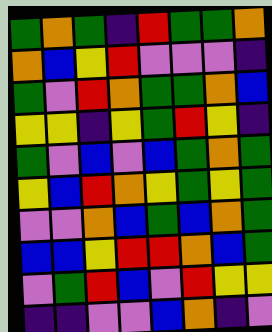[["green", "orange", "green", "indigo", "red", "green", "green", "orange"], ["orange", "blue", "yellow", "red", "violet", "violet", "violet", "indigo"], ["green", "violet", "red", "orange", "green", "green", "orange", "blue"], ["yellow", "yellow", "indigo", "yellow", "green", "red", "yellow", "indigo"], ["green", "violet", "blue", "violet", "blue", "green", "orange", "green"], ["yellow", "blue", "red", "orange", "yellow", "green", "yellow", "green"], ["violet", "violet", "orange", "blue", "green", "blue", "orange", "green"], ["blue", "blue", "yellow", "red", "red", "orange", "blue", "green"], ["violet", "green", "red", "blue", "violet", "red", "yellow", "yellow"], ["indigo", "indigo", "violet", "violet", "blue", "orange", "indigo", "violet"]]